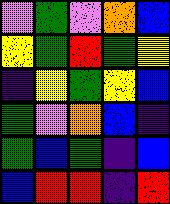[["violet", "green", "violet", "orange", "blue"], ["yellow", "green", "red", "green", "yellow"], ["indigo", "yellow", "green", "yellow", "blue"], ["green", "violet", "orange", "blue", "indigo"], ["green", "blue", "green", "indigo", "blue"], ["blue", "red", "red", "indigo", "red"]]